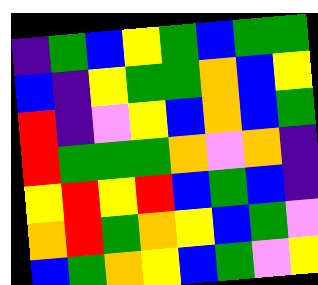[["indigo", "green", "blue", "yellow", "green", "blue", "green", "green"], ["blue", "indigo", "yellow", "green", "green", "orange", "blue", "yellow"], ["red", "indigo", "violet", "yellow", "blue", "orange", "blue", "green"], ["red", "green", "green", "green", "orange", "violet", "orange", "indigo"], ["yellow", "red", "yellow", "red", "blue", "green", "blue", "indigo"], ["orange", "red", "green", "orange", "yellow", "blue", "green", "violet"], ["blue", "green", "orange", "yellow", "blue", "green", "violet", "yellow"]]